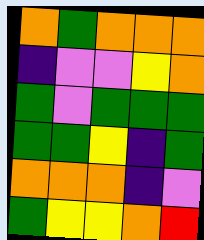[["orange", "green", "orange", "orange", "orange"], ["indigo", "violet", "violet", "yellow", "orange"], ["green", "violet", "green", "green", "green"], ["green", "green", "yellow", "indigo", "green"], ["orange", "orange", "orange", "indigo", "violet"], ["green", "yellow", "yellow", "orange", "red"]]